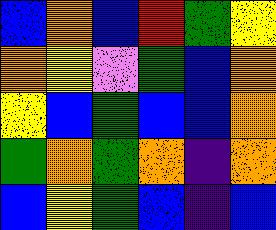[["blue", "orange", "blue", "red", "green", "yellow"], ["orange", "yellow", "violet", "green", "blue", "orange"], ["yellow", "blue", "green", "blue", "blue", "orange"], ["green", "orange", "green", "orange", "indigo", "orange"], ["blue", "yellow", "green", "blue", "indigo", "blue"]]